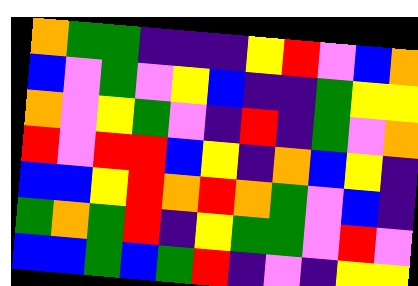[["orange", "green", "green", "indigo", "indigo", "indigo", "yellow", "red", "violet", "blue", "orange"], ["blue", "violet", "green", "violet", "yellow", "blue", "indigo", "indigo", "green", "yellow", "yellow"], ["orange", "violet", "yellow", "green", "violet", "indigo", "red", "indigo", "green", "violet", "orange"], ["red", "violet", "red", "red", "blue", "yellow", "indigo", "orange", "blue", "yellow", "indigo"], ["blue", "blue", "yellow", "red", "orange", "red", "orange", "green", "violet", "blue", "indigo"], ["green", "orange", "green", "red", "indigo", "yellow", "green", "green", "violet", "red", "violet"], ["blue", "blue", "green", "blue", "green", "red", "indigo", "violet", "indigo", "yellow", "yellow"]]